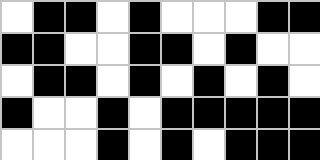[["white", "black", "black", "white", "black", "white", "white", "white", "black", "black"], ["black", "black", "white", "white", "black", "black", "white", "black", "white", "white"], ["white", "black", "black", "white", "black", "white", "black", "white", "black", "white"], ["black", "white", "white", "black", "white", "black", "black", "black", "black", "black"], ["white", "white", "white", "black", "white", "black", "white", "black", "black", "black"]]